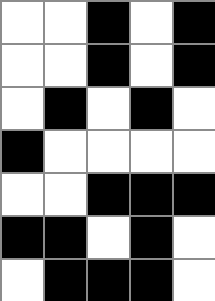[["white", "white", "black", "white", "black"], ["white", "white", "black", "white", "black"], ["white", "black", "white", "black", "white"], ["black", "white", "white", "white", "white"], ["white", "white", "black", "black", "black"], ["black", "black", "white", "black", "white"], ["white", "black", "black", "black", "white"]]